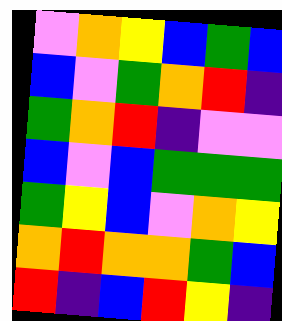[["violet", "orange", "yellow", "blue", "green", "blue"], ["blue", "violet", "green", "orange", "red", "indigo"], ["green", "orange", "red", "indigo", "violet", "violet"], ["blue", "violet", "blue", "green", "green", "green"], ["green", "yellow", "blue", "violet", "orange", "yellow"], ["orange", "red", "orange", "orange", "green", "blue"], ["red", "indigo", "blue", "red", "yellow", "indigo"]]